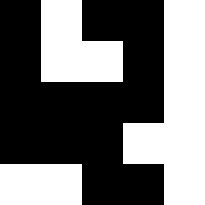[["black", "white", "black", "black", "white"], ["black", "white", "white", "black", "white"], ["black", "black", "black", "black", "white"], ["black", "black", "black", "white", "white"], ["white", "white", "black", "black", "white"]]